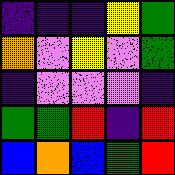[["indigo", "indigo", "indigo", "yellow", "green"], ["orange", "violet", "yellow", "violet", "green"], ["indigo", "violet", "violet", "violet", "indigo"], ["green", "green", "red", "indigo", "red"], ["blue", "orange", "blue", "green", "red"]]